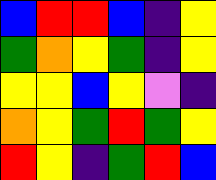[["blue", "red", "red", "blue", "indigo", "yellow"], ["green", "orange", "yellow", "green", "indigo", "yellow"], ["yellow", "yellow", "blue", "yellow", "violet", "indigo"], ["orange", "yellow", "green", "red", "green", "yellow"], ["red", "yellow", "indigo", "green", "red", "blue"]]